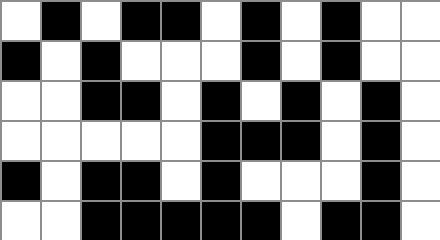[["white", "black", "white", "black", "black", "white", "black", "white", "black", "white", "white"], ["black", "white", "black", "white", "white", "white", "black", "white", "black", "white", "white"], ["white", "white", "black", "black", "white", "black", "white", "black", "white", "black", "white"], ["white", "white", "white", "white", "white", "black", "black", "black", "white", "black", "white"], ["black", "white", "black", "black", "white", "black", "white", "white", "white", "black", "white"], ["white", "white", "black", "black", "black", "black", "black", "white", "black", "black", "white"]]